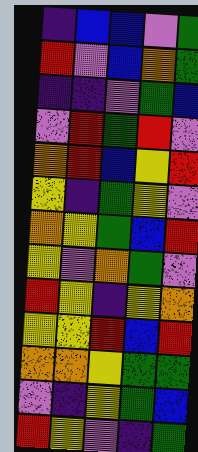[["indigo", "blue", "blue", "violet", "green"], ["red", "violet", "blue", "orange", "green"], ["indigo", "indigo", "violet", "green", "blue"], ["violet", "red", "green", "red", "violet"], ["orange", "red", "blue", "yellow", "red"], ["yellow", "indigo", "green", "yellow", "violet"], ["orange", "yellow", "green", "blue", "red"], ["yellow", "violet", "orange", "green", "violet"], ["red", "yellow", "indigo", "yellow", "orange"], ["yellow", "yellow", "red", "blue", "red"], ["orange", "orange", "yellow", "green", "green"], ["violet", "indigo", "yellow", "green", "blue"], ["red", "yellow", "violet", "indigo", "green"]]